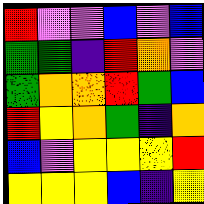[["red", "violet", "violet", "blue", "violet", "blue"], ["green", "green", "indigo", "red", "orange", "violet"], ["green", "orange", "orange", "red", "green", "blue"], ["red", "yellow", "orange", "green", "indigo", "orange"], ["blue", "violet", "yellow", "yellow", "yellow", "red"], ["yellow", "yellow", "yellow", "blue", "indigo", "yellow"]]